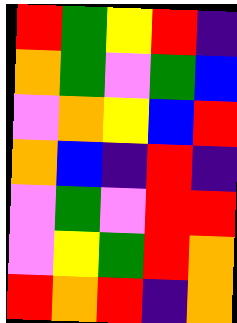[["red", "green", "yellow", "red", "indigo"], ["orange", "green", "violet", "green", "blue"], ["violet", "orange", "yellow", "blue", "red"], ["orange", "blue", "indigo", "red", "indigo"], ["violet", "green", "violet", "red", "red"], ["violet", "yellow", "green", "red", "orange"], ["red", "orange", "red", "indigo", "orange"]]